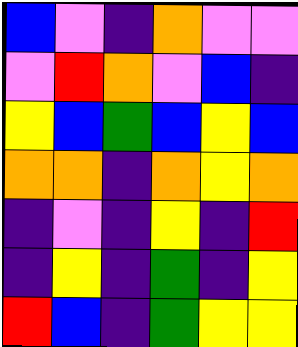[["blue", "violet", "indigo", "orange", "violet", "violet"], ["violet", "red", "orange", "violet", "blue", "indigo"], ["yellow", "blue", "green", "blue", "yellow", "blue"], ["orange", "orange", "indigo", "orange", "yellow", "orange"], ["indigo", "violet", "indigo", "yellow", "indigo", "red"], ["indigo", "yellow", "indigo", "green", "indigo", "yellow"], ["red", "blue", "indigo", "green", "yellow", "yellow"]]